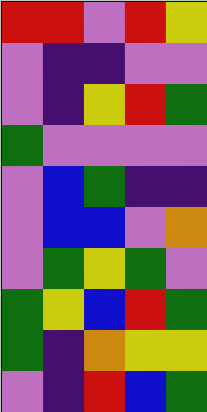[["red", "red", "violet", "red", "yellow"], ["violet", "indigo", "indigo", "violet", "violet"], ["violet", "indigo", "yellow", "red", "green"], ["green", "violet", "violet", "violet", "violet"], ["violet", "blue", "green", "indigo", "indigo"], ["violet", "blue", "blue", "violet", "orange"], ["violet", "green", "yellow", "green", "violet"], ["green", "yellow", "blue", "red", "green"], ["green", "indigo", "orange", "yellow", "yellow"], ["violet", "indigo", "red", "blue", "green"]]